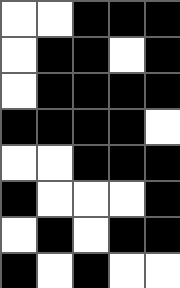[["white", "white", "black", "black", "black"], ["white", "black", "black", "white", "black"], ["white", "black", "black", "black", "black"], ["black", "black", "black", "black", "white"], ["white", "white", "black", "black", "black"], ["black", "white", "white", "white", "black"], ["white", "black", "white", "black", "black"], ["black", "white", "black", "white", "white"]]